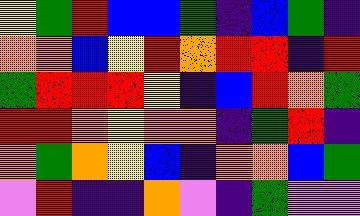[["yellow", "green", "red", "blue", "blue", "green", "indigo", "blue", "green", "indigo"], ["orange", "orange", "blue", "yellow", "red", "orange", "red", "red", "indigo", "red"], ["green", "red", "red", "red", "yellow", "indigo", "blue", "red", "orange", "green"], ["red", "red", "orange", "yellow", "orange", "orange", "indigo", "green", "red", "indigo"], ["orange", "green", "orange", "yellow", "blue", "indigo", "orange", "orange", "blue", "green"], ["violet", "red", "indigo", "indigo", "orange", "violet", "indigo", "green", "violet", "violet"]]